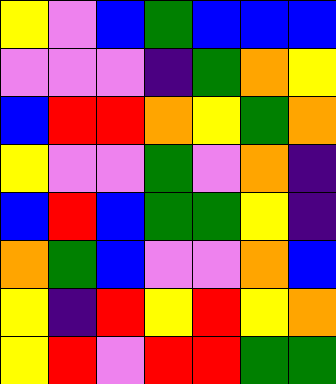[["yellow", "violet", "blue", "green", "blue", "blue", "blue"], ["violet", "violet", "violet", "indigo", "green", "orange", "yellow"], ["blue", "red", "red", "orange", "yellow", "green", "orange"], ["yellow", "violet", "violet", "green", "violet", "orange", "indigo"], ["blue", "red", "blue", "green", "green", "yellow", "indigo"], ["orange", "green", "blue", "violet", "violet", "orange", "blue"], ["yellow", "indigo", "red", "yellow", "red", "yellow", "orange"], ["yellow", "red", "violet", "red", "red", "green", "green"]]